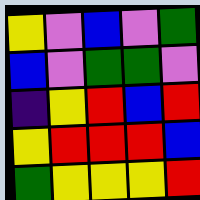[["yellow", "violet", "blue", "violet", "green"], ["blue", "violet", "green", "green", "violet"], ["indigo", "yellow", "red", "blue", "red"], ["yellow", "red", "red", "red", "blue"], ["green", "yellow", "yellow", "yellow", "red"]]